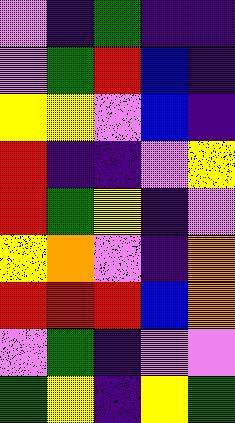[["violet", "indigo", "green", "indigo", "indigo"], ["violet", "green", "red", "blue", "indigo"], ["yellow", "yellow", "violet", "blue", "indigo"], ["red", "indigo", "indigo", "violet", "yellow"], ["red", "green", "yellow", "indigo", "violet"], ["yellow", "orange", "violet", "indigo", "orange"], ["red", "red", "red", "blue", "orange"], ["violet", "green", "indigo", "violet", "violet"], ["green", "yellow", "indigo", "yellow", "green"]]